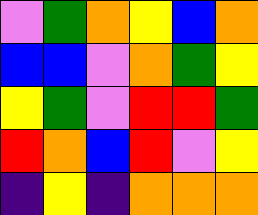[["violet", "green", "orange", "yellow", "blue", "orange"], ["blue", "blue", "violet", "orange", "green", "yellow"], ["yellow", "green", "violet", "red", "red", "green"], ["red", "orange", "blue", "red", "violet", "yellow"], ["indigo", "yellow", "indigo", "orange", "orange", "orange"]]